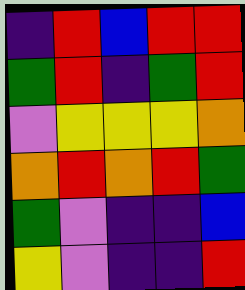[["indigo", "red", "blue", "red", "red"], ["green", "red", "indigo", "green", "red"], ["violet", "yellow", "yellow", "yellow", "orange"], ["orange", "red", "orange", "red", "green"], ["green", "violet", "indigo", "indigo", "blue"], ["yellow", "violet", "indigo", "indigo", "red"]]